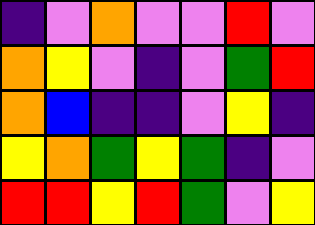[["indigo", "violet", "orange", "violet", "violet", "red", "violet"], ["orange", "yellow", "violet", "indigo", "violet", "green", "red"], ["orange", "blue", "indigo", "indigo", "violet", "yellow", "indigo"], ["yellow", "orange", "green", "yellow", "green", "indigo", "violet"], ["red", "red", "yellow", "red", "green", "violet", "yellow"]]